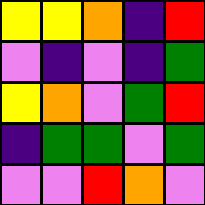[["yellow", "yellow", "orange", "indigo", "red"], ["violet", "indigo", "violet", "indigo", "green"], ["yellow", "orange", "violet", "green", "red"], ["indigo", "green", "green", "violet", "green"], ["violet", "violet", "red", "orange", "violet"]]